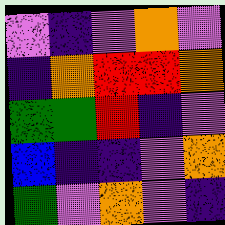[["violet", "indigo", "violet", "orange", "violet"], ["indigo", "orange", "red", "red", "orange"], ["green", "green", "red", "indigo", "violet"], ["blue", "indigo", "indigo", "violet", "orange"], ["green", "violet", "orange", "violet", "indigo"]]